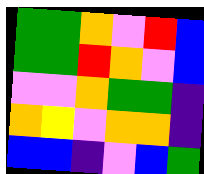[["green", "green", "orange", "violet", "red", "blue"], ["green", "green", "red", "orange", "violet", "blue"], ["violet", "violet", "orange", "green", "green", "indigo"], ["orange", "yellow", "violet", "orange", "orange", "indigo"], ["blue", "blue", "indigo", "violet", "blue", "green"]]